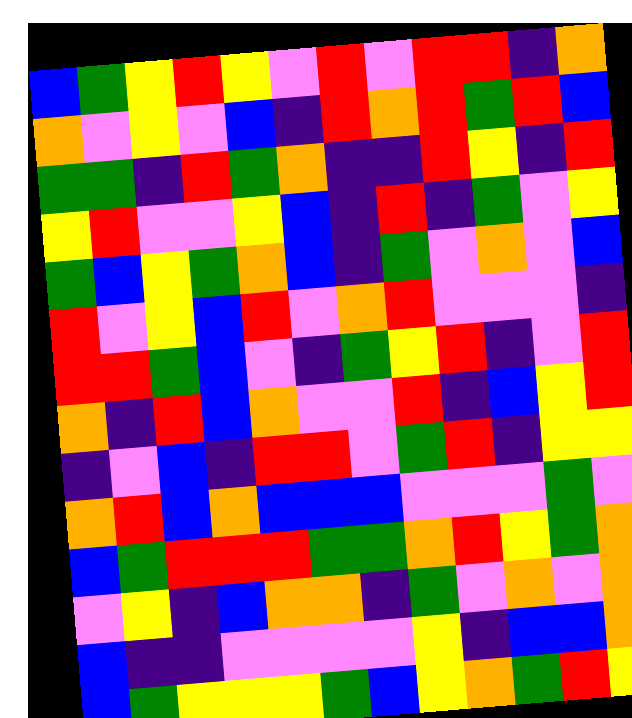[["blue", "green", "yellow", "red", "yellow", "violet", "red", "violet", "red", "red", "indigo", "orange"], ["orange", "violet", "yellow", "violet", "blue", "indigo", "red", "orange", "red", "green", "red", "blue"], ["green", "green", "indigo", "red", "green", "orange", "indigo", "indigo", "red", "yellow", "indigo", "red"], ["yellow", "red", "violet", "violet", "yellow", "blue", "indigo", "red", "indigo", "green", "violet", "yellow"], ["green", "blue", "yellow", "green", "orange", "blue", "indigo", "green", "violet", "orange", "violet", "blue"], ["red", "violet", "yellow", "blue", "red", "violet", "orange", "red", "violet", "violet", "violet", "indigo"], ["red", "red", "green", "blue", "violet", "indigo", "green", "yellow", "red", "indigo", "violet", "red"], ["orange", "indigo", "red", "blue", "orange", "violet", "violet", "red", "indigo", "blue", "yellow", "red"], ["indigo", "violet", "blue", "indigo", "red", "red", "violet", "green", "red", "indigo", "yellow", "yellow"], ["orange", "red", "blue", "orange", "blue", "blue", "blue", "violet", "violet", "violet", "green", "violet"], ["blue", "green", "red", "red", "red", "green", "green", "orange", "red", "yellow", "green", "orange"], ["violet", "yellow", "indigo", "blue", "orange", "orange", "indigo", "green", "violet", "orange", "violet", "orange"], ["blue", "indigo", "indigo", "violet", "violet", "violet", "violet", "yellow", "indigo", "blue", "blue", "orange"], ["blue", "green", "yellow", "yellow", "yellow", "green", "blue", "yellow", "orange", "green", "red", "yellow"]]